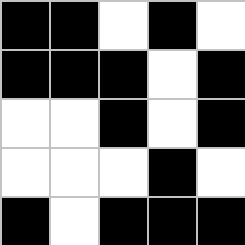[["black", "black", "white", "black", "white"], ["black", "black", "black", "white", "black"], ["white", "white", "black", "white", "black"], ["white", "white", "white", "black", "white"], ["black", "white", "black", "black", "black"]]